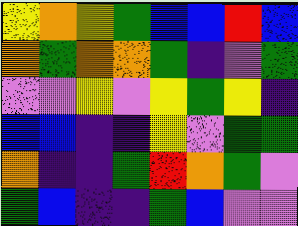[["yellow", "orange", "yellow", "green", "blue", "blue", "red", "blue"], ["orange", "green", "orange", "orange", "green", "indigo", "violet", "green"], ["violet", "violet", "yellow", "violet", "yellow", "green", "yellow", "indigo"], ["blue", "blue", "indigo", "indigo", "yellow", "violet", "green", "green"], ["orange", "indigo", "indigo", "green", "red", "orange", "green", "violet"], ["green", "blue", "indigo", "indigo", "green", "blue", "violet", "violet"]]